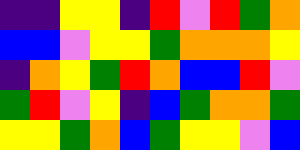[["indigo", "indigo", "yellow", "yellow", "indigo", "red", "violet", "red", "green", "orange"], ["blue", "blue", "violet", "yellow", "yellow", "green", "orange", "orange", "orange", "yellow"], ["indigo", "orange", "yellow", "green", "red", "orange", "blue", "blue", "red", "violet"], ["green", "red", "violet", "yellow", "indigo", "blue", "green", "orange", "orange", "green"], ["yellow", "yellow", "green", "orange", "blue", "green", "yellow", "yellow", "violet", "blue"]]